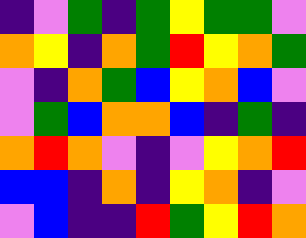[["indigo", "violet", "green", "indigo", "green", "yellow", "green", "green", "violet"], ["orange", "yellow", "indigo", "orange", "green", "red", "yellow", "orange", "green"], ["violet", "indigo", "orange", "green", "blue", "yellow", "orange", "blue", "violet"], ["violet", "green", "blue", "orange", "orange", "blue", "indigo", "green", "indigo"], ["orange", "red", "orange", "violet", "indigo", "violet", "yellow", "orange", "red"], ["blue", "blue", "indigo", "orange", "indigo", "yellow", "orange", "indigo", "violet"], ["violet", "blue", "indigo", "indigo", "red", "green", "yellow", "red", "orange"]]